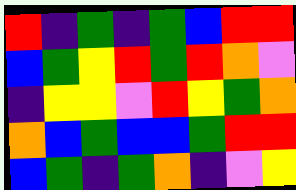[["red", "indigo", "green", "indigo", "green", "blue", "red", "red"], ["blue", "green", "yellow", "red", "green", "red", "orange", "violet"], ["indigo", "yellow", "yellow", "violet", "red", "yellow", "green", "orange"], ["orange", "blue", "green", "blue", "blue", "green", "red", "red"], ["blue", "green", "indigo", "green", "orange", "indigo", "violet", "yellow"]]